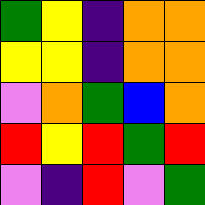[["green", "yellow", "indigo", "orange", "orange"], ["yellow", "yellow", "indigo", "orange", "orange"], ["violet", "orange", "green", "blue", "orange"], ["red", "yellow", "red", "green", "red"], ["violet", "indigo", "red", "violet", "green"]]